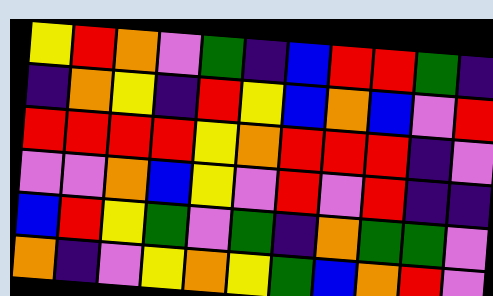[["yellow", "red", "orange", "violet", "green", "indigo", "blue", "red", "red", "green", "indigo"], ["indigo", "orange", "yellow", "indigo", "red", "yellow", "blue", "orange", "blue", "violet", "red"], ["red", "red", "red", "red", "yellow", "orange", "red", "red", "red", "indigo", "violet"], ["violet", "violet", "orange", "blue", "yellow", "violet", "red", "violet", "red", "indigo", "indigo"], ["blue", "red", "yellow", "green", "violet", "green", "indigo", "orange", "green", "green", "violet"], ["orange", "indigo", "violet", "yellow", "orange", "yellow", "green", "blue", "orange", "red", "violet"]]